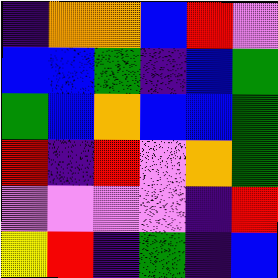[["indigo", "orange", "orange", "blue", "red", "violet"], ["blue", "blue", "green", "indigo", "blue", "green"], ["green", "blue", "orange", "blue", "blue", "green"], ["red", "indigo", "red", "violet", "orange", "green"], ["violet", "violet", "violet", "violet", "indigo", "red"], ["yellow", "red", "indigo", "green", "indigo", "blue"]]